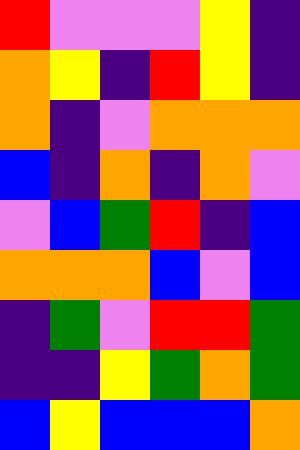[["red", "violet", "violet", "violet", "yellow", "indigo"], ["orange", "yellow", "indigo", "red", "yellow", "indigo"], ["orange", "indigo", "violet", "orange", "orange", "orange"], ["blue", "indigo", "orange", "indigo", "orange", "violet"], ["violet", "blue", "green", "red", "indigo", "blue"], ["orange", "orange", "orange", "blue", "violet", "blue"], ["indigo", "green", "violet", "red", "red", "green"], ["indigo", "indigo", "yellow", "green", "orange", "green"], ["blue", "yellow", "blue", "blue", "blue", "orange"]]